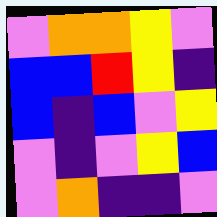[["violet", "orange", "orange", "yellow", "violet"], ["blue", "blue", "red", "yellow", "indigo"], ["blue", "indigo", "blue", "violet", "yellow"], ["violet", "indigo", "violet", "yellow", "blue"], ["violet", "orange", "indigo", "indigo", "violet"]]